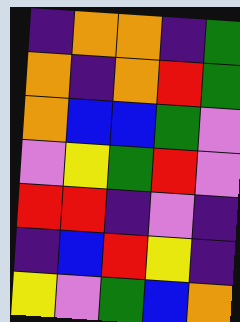[["indigo", "orange", "orange", "indigo", "green"], ["orange", "indigo", "orange", "red", "green"], ["orange", "blue", "blue", "green", "violet"], ["violet", "yellow", "green", "red", "violet"], ["red", "red", "indigo", "violet", "indigo"], ["indigo", "blue", "red", "yellow", "indigo"], ["yellow", "violet", "green", "blue", "orange"]]